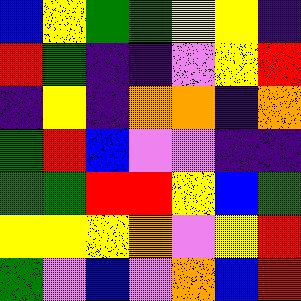[["blue", "yellow", "green", "green", "yellow", "yellow", "indigo"], ["red", "green", "indigo", "indigo", "violet", "yellow", "red"], ["indigo", "yellow", "indigo", "orange", "orange", "indigo", "orange"], ["green", "red", "blue", "violet", "violet", "indigo", "indigo"], ["green", "green", "red", "red", "yellow", "blue", "green"], ["yellow", "yellow", "yellow", "orange", "violet", "yellow", "red"], ["green", "violet", "blue", "violet", "orange", "blue", "red"]]